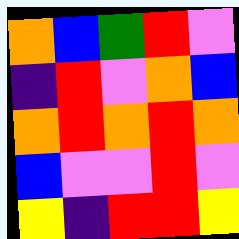[["orange", "blue", "green", "red", "violet"], ["indigo", "red", "violet", "orange", "blue"], ["orange", "red", "orange", "red", "orange"], ["blue", "violet", "violet", "red", "violet"], ["yellow", "indigo", "red", "red", "yellow"]]